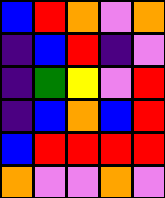[["blue", "red", "orange", "violet", "orange"], ["indigo", "blue", "red", "indigo", "violet"], ["indigo", "green", "yellow", "violet", "red"], ["indigo", "blue", "orange", "blue", "red"], ["blue", "red", "red", "red", "red"], ["orange", "violet", "violet", "orange", "violet"]]